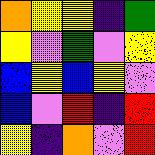[["orange", "yellow", "yellow", "indigo", "green"], ["yellow", "violet", "green", "violet", "yellow"], ["blue", "yellow", "blue", "yellow", "violet"], ["blue", "violet", "red", "indigo", "red"], ["yellow", "indigo", "orange", "violet", "red"]]